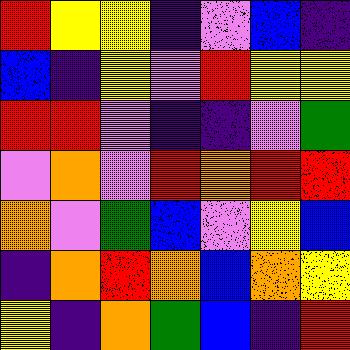[["red", "yellow", "yellow", "indigo", "violet", "blue", "indigo"], ["blue", "indigo", "yellow", "violet", "red", "yellow", "yellow"], ["red", "red", "violet", "indigo", "indigo", "violet", "green"], ["violet", "orange", "violet", "red", "orange", "red", "red"], ["orange", "violet", "green", "blue", "violet", "yellow", "blue"], ["indigo", "orange", "red", "orange", "blue", "orange", "yellow"], ["yellow", "indigo", "orange", "green", "blue", "indigo", "red"]]